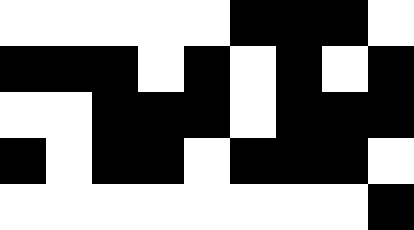[["white", "white", "white", "white", "white", "black", "black", "black", "white"], ["black", "black", "black", "white", "black", "white", "black", "white", "black"], ["white", "white", "black", "black", "black", "white", "black", "black", "black"], ["black", "white", "black", "black", "white", "black", "black", "black", "white"], ["white", "white", "white", "white", "white", "white", "white", "white", "black"]]